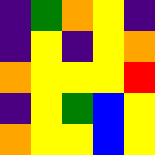[["indigo", "green", "orange", "yellow", "indigo"], ["indigo", "yellow", "indigo", "yellow", "orange"], ["orange", "yellow", "yellow", "yellow", "red"], ["indigo", "yellow", "green", "blue", "yellow"], ["orange", "yellow", "yellow", "blue", "yellow"]]